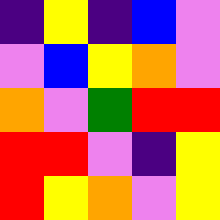[["indigo", "yellow", "indigo", "blue", "violet"], ["violet", "blue", "yellow", "orange", "violet"], ["orange", "violet", "green", "red", "red"], ["red", "red", "violet", "indigo", "yellow"], ["red", "yellow", "orange", "violet", "yellow"]]